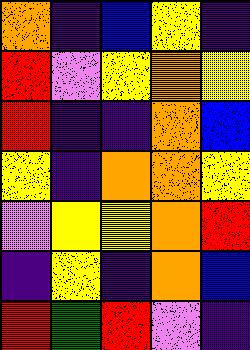[["orange", "indigo", "blue", "yellow", "indigo"], ["red", "violet", "yellow", "orange", "yellow"], ["red", "indigo", "indigo", "orange", "blue"], ["yellow", "indigo", "orange", "orange", "yellow"], ["violet", "yellow", "yellow", "orange", "red"], ["indigo", "yellow", "indigo", "orange", "blue"], ["red", "green", "red", "violet", "indigo"]]